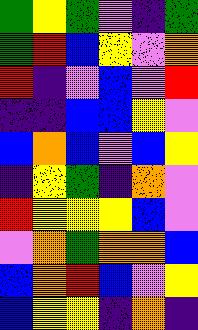[["green", "yellow", "green", "violet", "indigo", "green"], ["green", "red", "blue", "yellow", "violet", "orange"], ["red", "indigo", "violet", "blue", "violet", "red"], ["indigo", "indigo", "blue", "blue", "yellow", "violet"], ["blue", "orange", "blue", "violet", "blue", "yellow"], ["indigo", "yellow", "green", "indigo", "orange", "violet"], ["red", "yellow", "yellow", "yellow", "blue", "violet"], ["violet", "orange", "green", "orange", "orange", "blue"], ["blue", "orange", "red", "blue", "violet", "yellow"], ["blue", "yellow", "yellow", "indigo", "orange", "indigo"]]